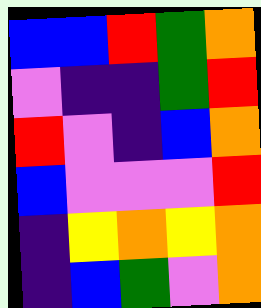[["blue", "blue", "red", "green", "orange"], ["violet", "indigo", "indigo", "green", "red"], ["red", "violet", "indigo", "blue", "orange"], ["blue", "violet", "violet", "violet", "red"], ["indigo", "yellow", "orange", "yellow", "orange"], ["indigo", "blue", "green", "violet", "orange"]]